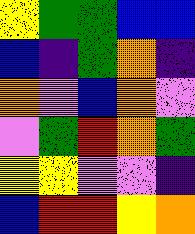[["yellow", "green", "green", "blue", "blue"], ["blue", "indigo", "green", "orange", "indigo"], ["orange", "violet", "blue", "orange", "violet"], ["violet", "green", "red", "orange", "green"], ["yellow", "yellow", "violet", "violet", "indigo"], ["blue", "red", "red", "yellow", "orange"]]